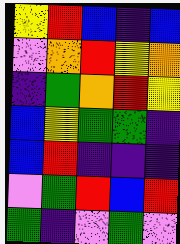[["yellow", "red", "blue", "indigo", "blue"], ["violet", "orange", "red", "yellow", "orange"], ["indigo", "green", "orange", "red", "yellow"], ["blue", "yellow", "green", "green", "indigo"], ["blue", "red", "indigo", "indigo", "indigo"], ["violet", "green", "red", "blue", "red"], ["green", "indigo", "violet", "green", "violet"]]